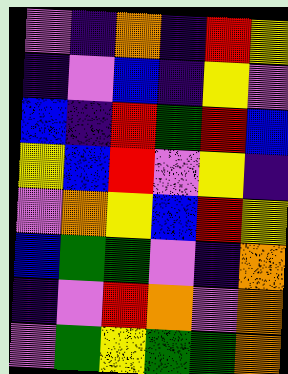[["violet", "indigo", "orange", "indigo", "red", "yellow"], ["indigo", "violet", "blue", "indigo", "yellow", "violet"], ["blue", "indigo", "red", "green", "red", "blue"], ["yellow", "blue", "red", "violet", "yellow", "indigo"], ["violet", "orange", "yellow", "blue", "red", "yellow"], ["blue", "green", "green", "violet", "indigo", "orange"], ["indigo", "violet", "red", "orange", "violet", "orange"], ["violet", "green", "yellow", "green", "green", "orange"]]